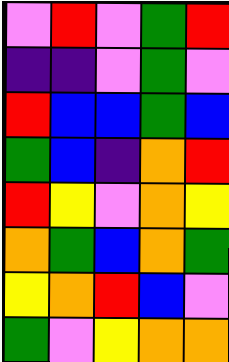[["violet", "red", "violet", "green", "red"], ["indigo", "indigo", "violet", "green", "violet"], ["red", "blue", "blue", "green", "blue"], ["green", "blue", "indigo", "orange", "red"], ["red", "yellow", "violet", "orange", "yellow"], ["orange", "green", "blue", "orange", "green"], ["yellow", "orange", "red", "blue", "violet"], ["green", "violet", "yellow", "orange", "orange"]]